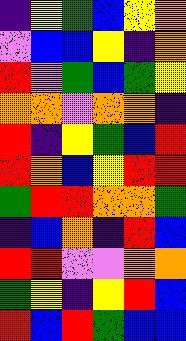[["indigo", "yellow", "green", "blue", "yellow", "orange"], ["violet", "blue", "blue", "yellow", "indigo", "orange"], ["red", "violet", "green", "blue", "green", "yellow"], ["orange", "orange", "violet", "orange", "orange", "indigo"], ["red", "indigo", "yellow", "green", "blue", "red"], ["red", "orange", "blue", "yellow", "red", "red"], ["green", "red", "red", "orange", "orange", "green"], ["indigo", "blue", "orange", "indigo", "red", "blue"], ["red", "red", "violet", "violet", "orange", "orange"], ["green", "yellow", "indigo", "yellow", "red", "blue"], ["red", "blue", "red", "green", "blue", "blue"]]